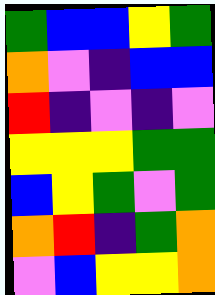[["green", "blue", "blue", "yellow", "green"], ["orange", "violet", "indigo", "blue", "blue"], ["red", "indigo", "violet", "indigo", "violet"], ["yellow", "yellow", "yellow", "green", "green"], ["blue", "yellow", "green", "violet", "green"], ["orange", "red", "indigo", "green", "orange"], ["violet", "blue", "yellow", "yellow", "orange"]]